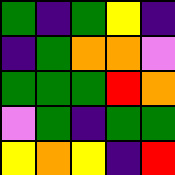[["green", "indigo", "green", "yellow", "indigo"], ["indigo", "green", "orange", "orange", "violet"], ["green", "green", "green", "red", "orange"], ["violet", "green", "indigo", "green", "green"], ["yellow", "orange", "yellow", "indigo", "red"]]